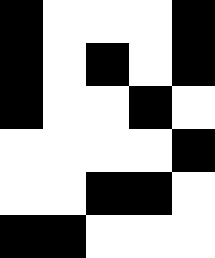[["black", "white", "white", "white", "black"], ["black", "white", "black", "white", "black"], ["black", "white", "white", "black", "white"], ["white", "white", "white", "white", "black"], ["white", "white", "black", "black", "white"], ["black", "black", "white", "white", "white"]]